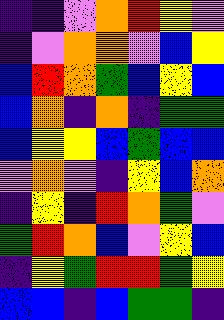[["indigo", "indigo", "violet", "orange", "red", "yellow", "violet"], ["indigo", "violet", "orange", "orange", "violet", "blue", "yellow"], ["blue", "red", "orange", "green", "blue", "yellow", "blue"], ["blue", "orange", "indigo", "orange", "indigo", "green", "green"], ["blue", "yellow", "yellow", "blue", "green", "blue", "blue"], ["violet", "orange", "violet", "indigo", "yellow", "blue", "orange"], ["indigo", "yellow", "indigo", "red", "orange", "green", "violet"], ["green", "red", "orange", "blue", "violet", "yellow", "blue"], ["indigo", "yellow", "green", "red", "red", "green", "yellow"], ["blue", "blue", "indigo", "blue", "green", "green", "indigo"]]